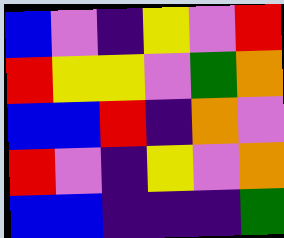[["blue", "violet", "indigo", "yellow", "violet", "red"], ["red", "yellow", "yellow", "violet", "green", "orange"], ["blue", "blue", "red", "indigo", "orange", "violet"], ["red", "violet", "indigo", "yellow", "violet", "orange"], ["blue", "blue", "indigo", "indigo", "indigo", "green"]]